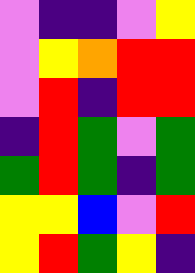[["violet", "indigo", "indigo", "violet", "yellow"], ["violet", "yellow", "orange", "red", "red"], ["violet", "red", "indigo", "red", "red"], ["indigo", "red", "green", "violet", "green"], ["green", "red", "green", "indigo", "green"], ["yellow", "yellow", "blue", "violet", "red"], ["yellow", "red", "green", "yellow", "indigo"]]